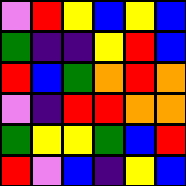[["violet", "red", "yellow", "blue", "yellow", "blue"], ["green", "indigo", "indigo", "yellow", "red", "blue"], ["red", "blue", "green", "orange", "red", "orange"], ["violet", "indigo", "red", "red", "orange", "orange"], ["green", "yellow", "yellow", "green", "blue", "red"], ["red", "violet", "blue", "indigo", "yellow", "blue"]]